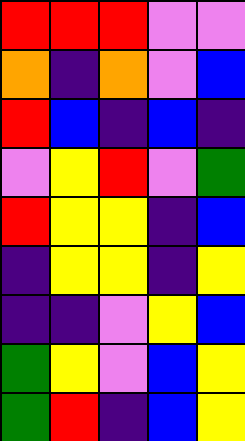[["red", "red", "red", "violet", "violet"], ["orange", "indigo", "orange", "violet", "blue"], ["red", "blue", "indigo", "blue", "indigo"], ["violet", "yellow", "red", "violet", "green"], ["red", "yellow", "yellow", "indigo", "blue"], ["indigo", "yellow", "yellow", "indigo", "yellow"], ["indigo", "indigo", "violet", "yellow", "blue"], ["green", "yellow", "violet", "blue", "yellow"], ["green", "red", "indigo", "blue", "yellow"]]